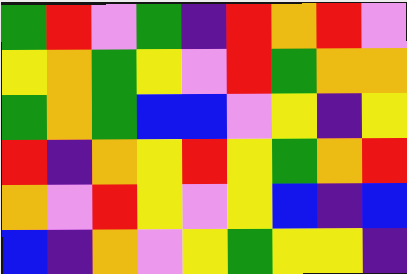[["green", "red", "violet", "green", "indigo", "red", "orange", "red", "violet"], ["yellow", "orange", "green", "yellow", "violet", "red", "green", "orange", "orange"], ["green", "orange", "green", "blue", "blue", "violet", "yellow", "indigo", "yellow"], ["red", "indigo", "orange", "yellow", "red", "yellow", "green", "orange", "red"], ["orange", "violet", "red", "yellow", "violet", "yellow", "blue", "indigo", "blue"], ["blue", "indigo", "orange", "violet", "yellow", "green", "yellow", "yellow", "indigo"]]